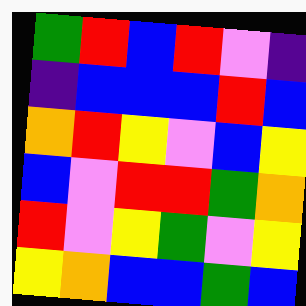[["green", "red", "blue", "red", "violet", "indigo"], ["indigo", "blue", "blue", "blue", "red", "blue"], ["orange", "red", "yellow", "violet", "blue", "yellow"], ["blue", "violet", "red", "red", "green", "orange"], ["red", "violet", "yellow", "green", "violet", "yellow"], ["yellow", "orange", "blue", "blue", "green", "blue"]]